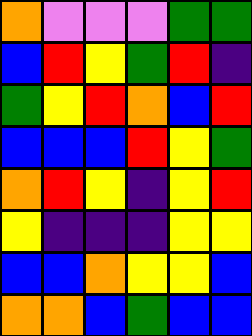[["orange", "violet", "violet", "violet", "green", "green"], ["blue", "red", "yellow", "green", "red", "indigo"], ["green", "yellow", "red", "orange", "blue", "red"], ["blue", "blue", "blue", "red", "yellow", "green"], ["orange", "red", "yellow", "indigo", "yellow", "red"], ["yellow", "indigo", "indigo", "indigo", "yellow", "yellow"], ["blue", "blue", "orange", "yellow", "yellow", "blue"], ["orange", "orange", "blue", "green", "blue", "blue"]]